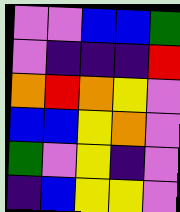[["violet", "violet", "blue", "blue", "green"], ["violet", "indigo", "indigo", "indigo", "red"], ["orange", "red", "orange", "yellow", "violet"], ["blue", "blue", "yellow", "orange", "violet"], ["green", "violet", "yellow", "indigo", "violet"], ["indigo", "blue", "yellow", "yellow", "violet"]]